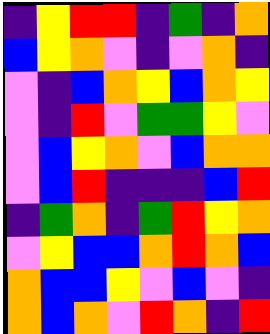[["indigo", "yellow", "red", "red", "indigo", "green", "indigo", "orange"], ["blue", "yellow", "orange", "violet", "indigo", "violet", "orange", "indigo"], ["violet", "indigo", "blue", "orange", "yellow", "blue", "orange", "yellow"], ["violet", "indigo", "red", "violet", "green", "green", "yellow", "violet"], ["violet", "blue", "yellow", "orange", "violet", "blue", "orange", "orange"], ["violet", "blue", "red", "indigo", "indigo", "indigo", "blue", "red"], ["indigo", "green", "orange", "indigo", "green", "red", "yellow", "orange"], ["violet", "yellow", "blue", "blue", "orange", "red", "orange", "blue"], ["orange", "blue", "blue", "yellow", "violet", "blue", "violet", "indigo"], ["orange", "blue", "orange", "violet", "red", "orange", "indigo", "red"]]